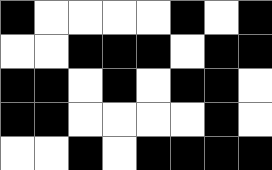[["black", "white", "white", "white", "white", "black", "white", "black"], ["white", "white", "black", "black", "black", "white", "black", "black"], ["black", "black", "white", "black", "white", "black", "black", "white"], ["black", "black", "white", "white", "white", "white", "black", "white"], ["white", "white", "black", "white", "black", "black", "black", "black"]]